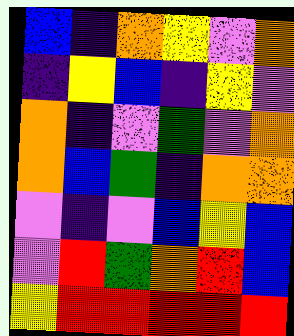[["blue", "indigo", "orange", "yellow", "violet", "orange"], ["indigo", "yellow", "blue", "indigo", "yellow", "violet"], ["orange", "indigo", "violet", "green", "violet", "orange"], ["orange", "blue", "green", "indigo", "orange", "orange"], ["violet", "indigo", "violet", "blue", "yellow", "blue"], ["violet", "red", "green", "orange", "red", "blue"], ["yellow", "red", "red", "red", "red", "red"]]